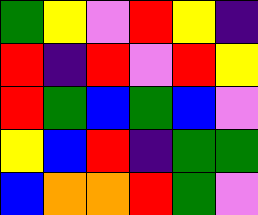[["green", "yellow", "violet", "red", "yellow", "indigo"], ["red", "indigo", "red", "violet", "red", "yellow"], ["red", "green", "blue", "green", "blue", "violet"], ["yellow", "blue", "red", "indigo", "green", "green"], ["blue", "orange", "orange", "red", "green", "violet"]]